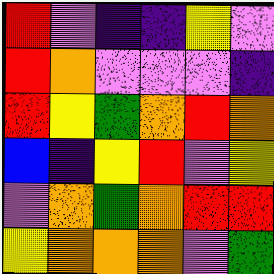[["red", "violet", "indigo", "indigo", "yellow", "violet"], ["red", "orange", "violet", "violet", "violet", "indigo"], ["red", "yellow", "green", "orange", "red", "orange"], ["blue", "indigo", "yellow", "red", "violet", "yellow"], ["violet", "orange", "green", "orange", "red", "red"], ["yellow", "orange", "orange", "orange", "violet", "green"]]